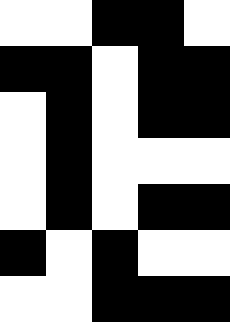[["white", "white", "black", "black", "white"], ["black", "black", "white", "black", "black"], ["white", "black", "white", "black", "black"], ["white", "black", "white", "white", "white"], ["white", "black", "white", "black", "black"], ["black", "white", "black", "white", "white"], ["white", "white", "black", "black", "black"]]